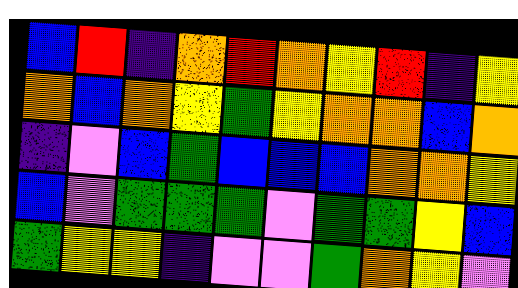[["blue", "red", "indigo", "orange", "red", "orange", "yellow", "red", "indigo", "yellow"], ["orange", "blue", "orange", "yellow", "green", "yellow", "orange", "orange", "blue", "orange"], ["indigo", "violet", "blue", "green", "blue", "blue", "blue", "orange", "orange", "yellow"], ["blue", "violet", "green", "green", "green", "violet", "green", "green", "yellow", "blue"], ["green", "yellow", "yellow", "indigo", "violet", "violet", "green", "orange", "yellow", "violet"]]